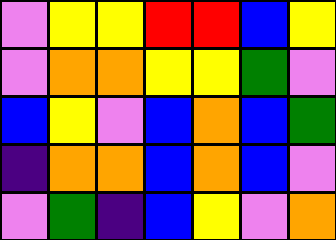[["violet", "yellow", "yellow", "red", "red", "blue", "yellow"], ["violet", "orange", "orange", "yellow", "yellow", "green", "violet"], ["blue", "yellow", "violet", "blue", "orange", "blue", "green"], ["indigo", "orange", "orange", "blue", "orange", "blue", "violet"], ["violet", "green", "indigo", "blue", "yellow", "violet", "orange"]]